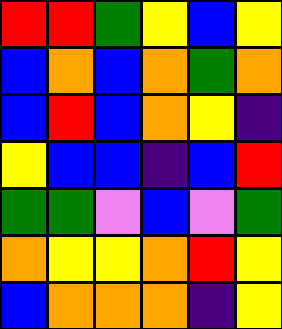[["red", "red", "green", "yellow", "blue", "yellow"], ["blue", "orange", "blue", "orange", "green", "orange"], ["blue", "red", "blue", "orange", "yellow", "indigo"], ["yellow", "blue", "blue", "indigo", "blue", "red"], ["green", "green", "violet", "blue", "violet", "green"], ["orange", "yellow", "yellow", "orange", "red", "yellow"], ["blue", "orange", "orange", "orange", "indigo", "yellow"]]